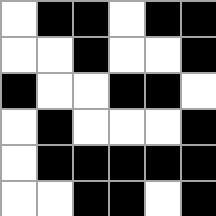[["white", "black", "black", "white", "black", "black"], ["white", "white", "black", "white", "white", "black"], ["black", "white", "white", "black", "black", "white"], ["white", "black", "white", "white", "white", "black"], ["white", "black", "black", "black", "black", "black"], ["white", "white", "black", "black", "white", "black"]]